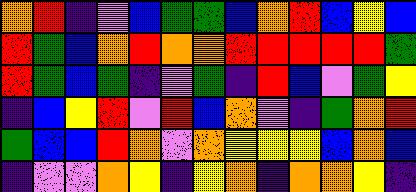[["orange", "red", "indigo", "violet", "blue", "green", "green", "blue", "orange", "red", "blue", "yellow", "blue"], ["red", "green", "blue", "orange", "red", "orange", "orange", "red", "red", "red", "red", "red", "green"], ["red", "green", "blue", "green", "indigo", "violet", "green", "indigo", "red", "blue", "violet", "green", "yellow"], ["indigo", "blue", "yellow", "red", "violet", "red", "blue", "orange", "violet", "indigo", "green", "orange", "red"], ["green", "blue", "blue", "red", "orange", "violet", "orange", "yellow", "yellow", "yellow", "blue", "orange", "blue"], ["indigo", "violet", "violet", "orange", "yellow", "indigo", "yellow", "orange", "indigo", "orange", "orange", "yellow", "indigo"]]